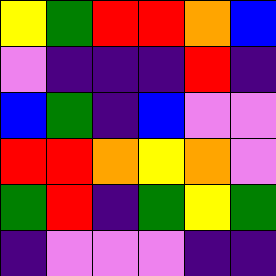[["yellow", "green", "red", "red", "orange", "blue"], ["violet", "indigo", "indigo", "indigo", "red", "indigo"], ["blue", "green", "indigo", "blue", "violet", "violet"], ["red", "red", "orange", "yellow", "orange", "violet"], ["green", "red", "indigo", "green", "yellow", "green"], ["indigo", "violet", "violet", "violet", "indigo", "indigo"]]